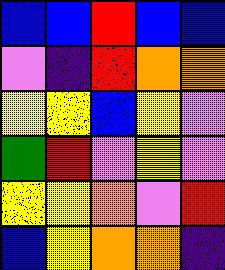[["blue", "blue", "red", "blue", "blue"], ["violet", "indigo", "red", "orange", "orange"], ["yellow", "yellow", "blue", "yellow", "violet"], ["green", "red", "violet", "yellow", "violet"], ["yellow", "yellow", "orange", "violet", "red"], ["blue", "yellow", "orange", "orange", "indigo"]]